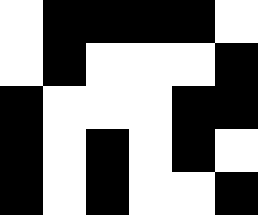[["white", "black", "black", "black", "black", "white"], ["white", "black", "white", "white", "white", "black"], ["black", "white", "white", "white", "black", "black"], ["black", "white", "black", "white", "black", "white"], ["black", "white", "black", "white", "white", "black"]]